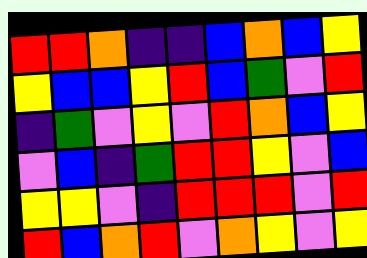[["red", "red", "orange", "indigo", "indigo", "blue", "orange", "blue", "yellow"], ["yellow", "blue", "blue", "yellow", "red", "blue", "green", "violet", "red"], ["indigo", "green", "violet", "yellow", "violet", "red", "orange", "blue", "yellow"], ["violet", "blue", "indigo", "green", "red", "red", "yellow", "violet", "blue"], ["yellow", "yellow", "violet", "indigo", "red", "red", "red", "violet", "red"], ["red", "blue", "orange", "red", "violet", "orange", "yellow", "violet", "yellow"]]